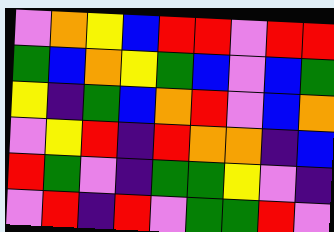[["violet", "orange", "yellow", "blue", "red", "red", "violet", "red", "red"], ["green", "blue", "orange", "yellow", "green", "blue", "violet", "blue", "green"], ["yellow", "indigo", "green", "blue", "orange", "red", "violet", "blue", "orange"], ["violet", "yellow", "red", "indigo", "red", "orange", "orange", "indigo", "blue"], ["red", "green", "violet", "indigo", "green", "green", "yellow", "violet", "indigo"], ["violet", "red", "indigo", "red", "violet", "green", "green", "red", "violet"]]